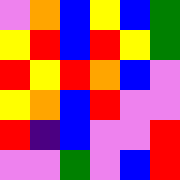[["violet", "orange", "blue", "yellow", "blue", "green"], ["yellow", "red", "blue", "red", "yellow", "green"], ["red", "yellow", "red", "orange", "blue", "violet"], ["yellow", "orange", "blue", "red", "violet", "violet"], ["red", "indigo", "blue", "violet", "violet", "red"], ["violet", "violet", "green", "violet", "blue", "red"]]